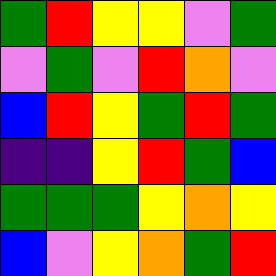[["green", "red", "yellow", "yellow", "violet", "green"], ["violet", "green", "violet", "red", "orange", "violet"], ["blue", "red", "yellow", "green", "red", "green"], ["indigo", "indigo", "yellow", "red", "green", "blue"], ["green", "green", "green", "yellow", "orange", "yellow"], ["blue", "violet", "yellow", "orange", "green", "red"]]